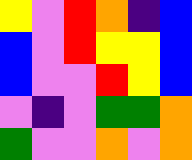[["yellow", "violet", "red", "orange", "indigo", "blue"], ["blue", "violet", "red", "yellow", "yellow", "blue"], ["blue", "violet", "violet", "red", "yellow", "blue"], ["violet", "indigo", "violet", "green", "green", "orange"], ["green", "violet", "violet", "orange", "violet", "orange"]]